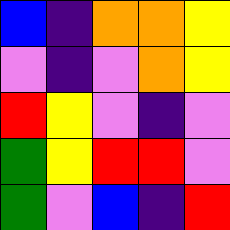[["blue", "indigo", "orange", "orange", "yellow"], ["violet", "indigo", "violet", "orange", "yellow"], ["red", "yellow", "violet", "indigo", "violet"], ["green", "yellow", "red", "red", "violet"], ["green", "violet", "blue", "indigo", "red"]]